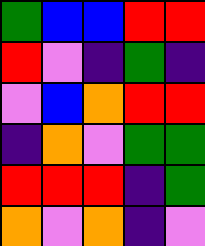[["green", "blue", "blue", "red", "red"], ["red", "violet", "indigo", "green", "indigo"], ["violet", "blue", "orange", "red", "red"], ["indigo", "orange", "violet", "green", "green"], ["red", "red", "red", "indigo", "green"], ["orange", "violet", "orange", "indigo", "violet"]]